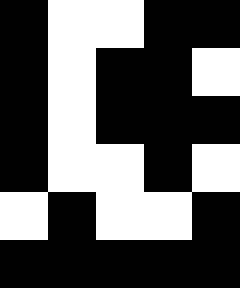[["black", "white", "white", "black", "black"], ["black", "white", "black", "black", "white"], ["black", "white", "black", "black", "black"], ["black", "white", "white", "black", "white"], ["white", "black", "white", "white", "black"], ["black", "black", "black", "black", "black"]]